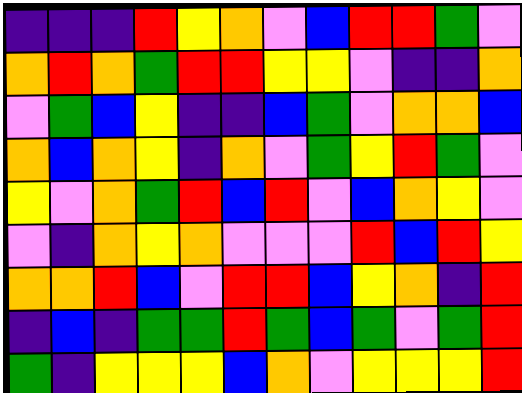[["indigo", "indigo", "indigo", "red", "yellow", "orange", "violet", "blue", "red", "red", "green", "violet"], ["orange", "red", "orange", "green", "red", "red", "yellow", "yellow", "violet", "indigo", "indigo", "orange"], ["violet", "green", "blue", "yellow", "indigo", "indigo", "blue", "green", "violet", "orange", "orange", "blue"], ["orange", "blue", "orange", "yellow", "indigo", "orange", "violet", "green", "yellow", "red", "green", "violet"], ["yellow", "violet", "orange", "green", "red", "blue", "red", "violet", "blue", "orange", "yellow", "violet"], ["violet", "indigo", "orange", "yellow", "orange", "violet", "violet", "violet", "red", "blue", "red", "yellow"], ["orange", "orange", "red", "blue", "violet", "red", "red", "blue", "yellow", "orange", "indigo", "red"], ["indigo", "blue", "indigo", "green", "green", "red", "green", "blue", "green", "violet", "green", "red"], ["green", "indigo", "yellow", "yellow", "yellow", "blue", "orange", "violet", "yellow", "yellow", "yellow", "red"]]